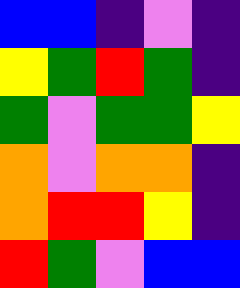[["blue", "blue", "indigo", "violet", "indigo"], ["yellow", "green", "red", "green", "indigo"], ["green", "violet", "green", "green", "yellow"], ["orange", "violet", "orange", "orange", "indigo"], ["orange", "red", "red", "yellow", "indigo"], ["red", "green", "violet", "blue", "blue"]]